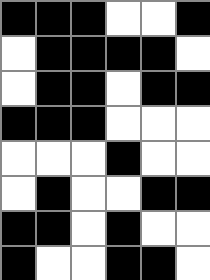[["black", "black", "black", "white", "white", "black"], ["white", "black", "black", "black", "black", "white"], ["white", "black", "black", "white", "black", "black"], ["black", "black", "black", "white", "white", "white"], ["white", "white", "white", "black", "white", "white"], ["white", "black", "white", "white", "black", "black"], ["black", "black", "white", "black", "white", "white"], ["black", "white", "white", "black", "black", "white"]]